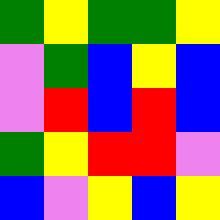[["green", "yellow", "green", "green", "yellow"], ["violet", "green", "blue", "yellow", "blue"], ["violet", "red", "blue", "red", "blue"], ["green", "yellow", "red", "red", "violet"], ["blue", "violet", "yellow", "blue", "yellow"]]